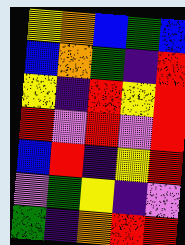[["yellow", "orange", "blue", "green", "blue"], ["blue", "orange", "green", "indigo", "red"], ["yellow", "indigo", "red", "yellow", "red"], ["red", "violet", "red", "violet", "red"], ["blue", "red", "indigo", "yellow", "red"], ["violet", "green", "yellow", "indigo", "violet"], ["green", "indigo", "orange", "red", "red"]]